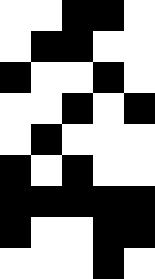[["white", "white", "black", "black", "white"], ["white", "black", "black", "white", "white"], ["black", "white", "white", "black", "white"], ["white", "white", "black", "white", "black"], ["white", "black", "white", "white", "white"], ["black", "white", "black", "white", "white"], ["black", "black", "black", "black", "black"], ["black", "white", "white", "black", "black"], ["white", "white", "white", "black", "white"]]